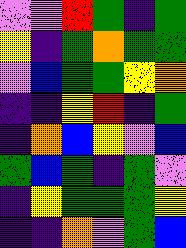[["violet", "violet", "red", "green", "indigo", "green"], ["yellow", "indigo", "green", "orange", "green", "green"], ["violet", "blue", "green", "green", "yellow", "orange"], ["indigo", "indigo", "yellow", "red", "indigo", "green"], ["indigo", "orange", "blue", "yellow", "violet", "blue"], ["green", "blue", "green", "indigo", "green", "violet"], ["indigo", "yellow", "green", "green", "green", "yellow"], ["indigo", "indigo", "orange", "violet", "green", "blue"]]